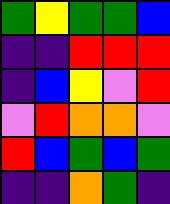[["green", "yellow", "green", "green", "blue"], ["indigo", "indigo", "red", "red", "red"], ["indigo", "blue", "yellow", "violet", "red"], ["violet", "red", "orange", "orange", "violet"], ["red", "blue", "green", "blue", "green"], ["indigo", "indigo", "orange", "green", "indigo"]]